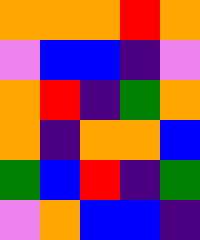[["orange", "orange", "orange", "red", "orange"], ["violet", "blue", "blue", "indigo", "violet"], ["orange", "red", "indigo", "green", "orange"], ["orange", "indigo", "orange", "orange", "blue"], ["green", "blue", "red", "indigo", "green"], ["violet", "orange", "blue", "blue", "indigo"]]